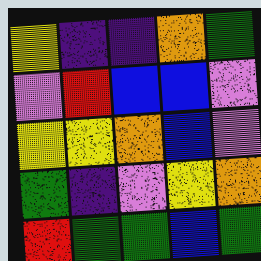[["yellow", "indigo", "indigo", "orange", "green"], ["violet", "red", "blue", "blue", "violet"], ["yellow", "yellow", "orange", "blue", "violet"], ["green", "indigo", "violet", "yellow", "orange"], ["red", "green", "green", "blue", "green"]]